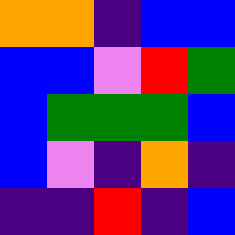[["orange", "orange", "indigo", "blue", "blue"], ["blue", "blue", "violet", "red", "green"], ["blue", "green", "green", "green", "blue"], ["blue", "violet", "indigo", "orange", "indigo"], ["indigo", "indigo", "red", "indigo", "blue"]]